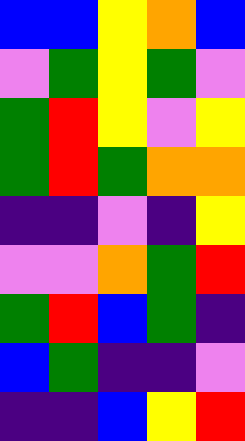[["blue", "blue", "yellow", "orange", "blue"], ["violet", "green", "yellow", "green", "violet"], ["green", "red", "yellow", "violet", "yellow"], ["green", "red", "green", "orange", "orange"], ["indigo", "indigo", "violet", "indigo", "yellow"], ["violet", "violet", "orange", "green", "red"], ["green", "red", "blue", "green", "indigo"], ["blue", "green", "indigo", "indigo", "violet"], ["indigo", "indigo", "blue", "yellow", "red"]]